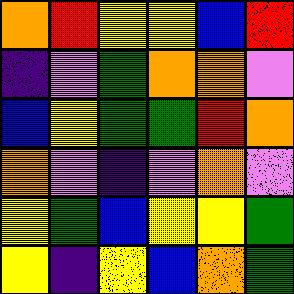[["orange", "red", "yellow", "yellow", "blue", "red"], ["indigo", "violet", "green", "orange", "orange", "violet"], ["blue", "yellow", "green", "green", "red", "orange"], ["orange", "violet", "indigo", "violet", "orange", "violet"], ["yellow", "green", "blue", "yellow", "yellow", "green"], ["yellow", "indigo", "yellow", "blue", "orange", "green"]]